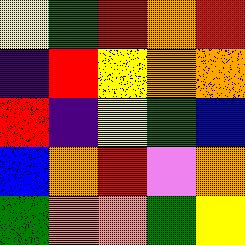[["yellow", "green", "red", "orange", "red"], ["indigo", "red", "yellow", "orange", "orange"], ["red", "indigo", "yellow", "green", "blue"], ["blue", "orange", "red", "violet", "orange"], ["green", "orange", "orange", "green", "yellow"]]